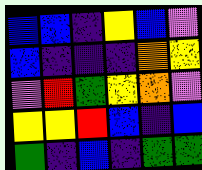[["blue", "blue", "indigo", "yellow", "blue", "violet"], ["blue", "indigo", "indigo", "indigo", "orange", "yellow"], ["violet", "red", "green", "yellow", "orange", "violet"], ["yellow", "yellow", "red", "blue", "indigo", "blue"], ["green", "indigo", "blue", "indigo", "green", "green"]]